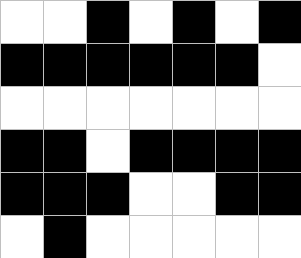[["white", "white", "black", "white", "black", "white", "black"], ["black", "black", "black", "black", "black", "black", "white"], ["white", "white", "white", "white", "white", "white", "white"], ["black", "black", "white", "black", "black", "black", "black"], ["black", "black", "black", "white", "white", "black", "black"], ["white", "black", "white", "white", "white", "white", "white"]]